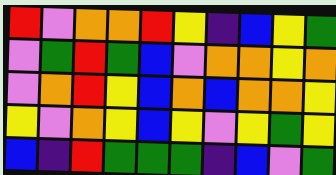[["red", "violet", "orange", "orange", "red", "yellow", "indigo", "blue", "yellow", "green"], ["violet", "green", "red", "green", "blue", "violet", "orange", "orange", "yellow", "orange"], ["violet", "orange", "red", "yellow", "blue", "orange", "blue", "orange", "orange", "yellow"], ["yellow", "violet", "orange", "yellow", "blue", "yellow", "violet", "yellow", "green", "yellow"], ["blue", "indigo", "red", "green", "green", "green", "indigo", "blue", "violet", "green"]]